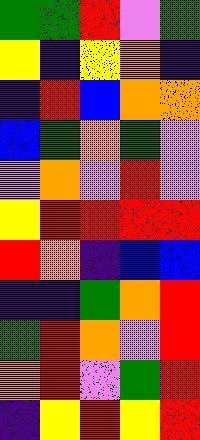[["green", "green", "red", "violet", "green"], ["yellow", "indigo", "yellow", "orange", "indigo"], ["indigo", "red", "blue", "orange", "orange"], ["blue", "green", "orange", "green", "violet"], ["violet", "orange", "violet", "red", "violet"], ["yellow", "red", "red", "red", "red"], ["red", "orange", "indigo", "blue", "blue"], ["indigo", "indigo", "green", "orange", "red"], ["green", "red", "orange", "violet", "red"], ["orange", "red", "violet", "green", "red"], ["indigo", "yellow", "red", "yellow", "red"]]